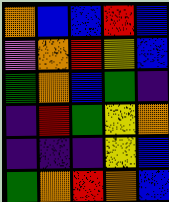[["orange", "blue", "blue", "red", "blue"], ["violet", "orange", "red", "yellow", "blue"], ["green", "orange", "blue", "green", "indigo"], ["indigo", "red", "green", "yellow", "orange"], ["indigo", "indigo", "indigo", "yellow", "blue"], ["green", "orange", "red", "orange", "blue"]]